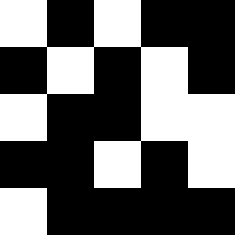[["white", "black", "white", "black", "black"], ["black", "white", "black", "white", "black"], ["white", "black", "black", "white", "white"], ["black", "black", "white", "black", "white"], ["white", "black", "black", "black", "black"]]